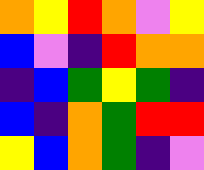[["orange", "yellow", "red", "orange", "violet", "yellow"], ["blue", "violet", "indigo", "red", "orange", "orange"], ["indigo", "blue", "green", "yellow", "green", "indigo"], ["blue", "indigo", "orange", "green", "red", "red"], ["yellow", "blue", "orange", "green", "indigo", "violet"]]